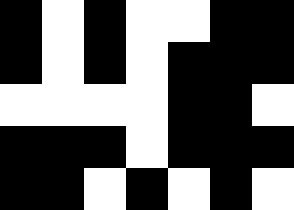[["black", "white", "black", "white", "white", "black", "black"], ["black", "white", "black", "white", "black", "black", "black"], ["white", "white", "white", "white", "black", "black", "white"], ["black", "black", "black", "white", "black", "black", "black"], ["black", "black", "white", "black", "white", "black", "white"]]